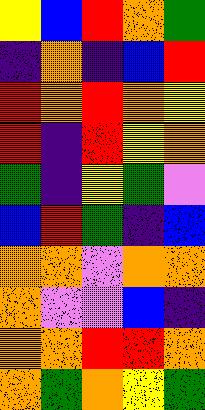[["yellow", "blue", "red", "orange", "green"], ["indigo", "orange", "indigo", "blue", "red"], ["red", "orange", "red", "orange", "yellow"], ["red", "indigo", "red", "yellow", "orange"], ["green", "indigo", "yellow", "green", "violet"], ["blue", "red", "green", "indigo", "blue"], ["orange", "orange", "violet", "orange", "orange"], ["orange", "violet", "violet", "blue", "indigo"], ["orange", "orange", "red", "red", "orange"], ["orange", "green", "orange", "yellow", "green"]]